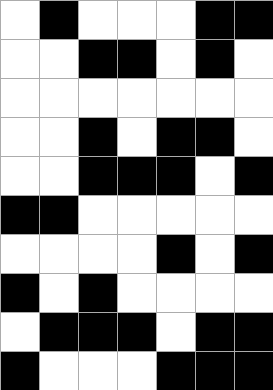[["white", "black", "white", "white", "white", "black", "black"], ["white", "white", "black", "black", "white", "black", "white"], ["white", "white", "white", "white", "white", "white", "white"], ["white", "white", "black", "white", "black", "black", "white"], ["white", "white", "black", "black", "black", "white", "black"], ["black", "black", "white", "white", "white", "white", "white"], ["white", "white", "white", "white", "black", "white", "black"], ["black", "white", "black", "white", "white", "white", "white"], ["white", "black", "black", "black", "white", "black", "black"], ["black", "white", "white", "white", "black", "black", "black"]]